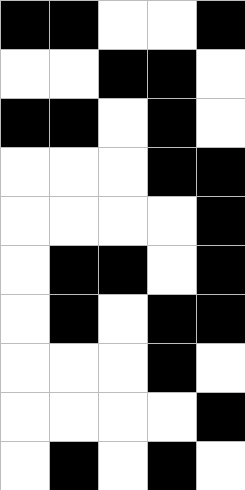[["black", "black", "white", "white", "black"], ["white", "white", "black", "black", "white"], ["black", "black", "white", "black", "white"], ["white", "white", "white", "black", "black"], ["white", "white", "white", "white", "black"], ["white", "black", "black", "white", "black"], ["white", "black", "white", "black", "black"], ["white", "white", "white", "black", "white"], ["white", "white", "white", "white", "black"], ["white", "black", "white", "black", "white"]]